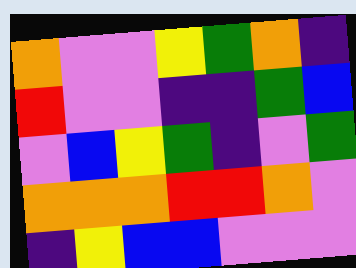[["orange", "violet", "violet", "yellow", "green", "orange", "indigo"], ["red", "violet", "violet", "indigo", "indigo", "green", "blue"], ["violet", "blue", "yellow", "green", "indigo", "violet", "green"], ["orange", "orange", "orange", "red", "red", "orange", "violet"], ["indigo", "yellow", "blue", "blue", "violet", "violet", "violet"]]